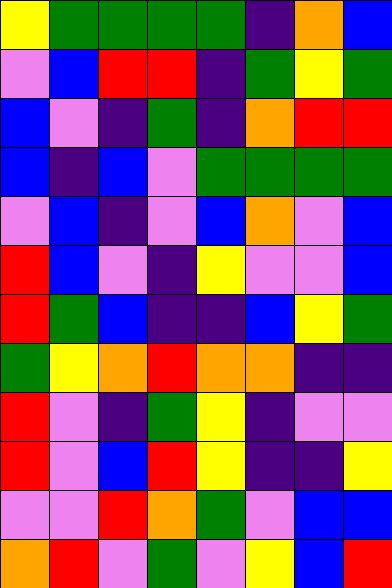[["yellow", "green", "green", "green", "green", "indigo", "orange", "blue"], ["violet", "blue", "red", "red", "indigo", "green", "yellow", "green"], ["blue", "violet", "indigo", "green", "indigo", "orange", "red", "red"], ["blue", "indigo", "blue", "violet", "green", "green", "green", "green"], ["violet", "blue", "indigo", "violet", "blue", "orange", "violet", "blue"], ["red", "blue", "violet", "indigo", "yellow", "violet", "violet", "blue"], ["red", "green", "blue", "indigo", "indigo", "blue", "yellow", "green"], ["green", "yellow", "orange", "red", "orange", "orange", "indigo", "indigo"], ["red", "violet", "indigo", "green", "yellow", "indigo", "violet", "violet"], ["red", "violet", "blue", "red", "yellow", "indigo", "indigo", "yellow"], ["violet", "violet", "red", "orange", "green", "violet", "blue", "blue"], ["orange", "red", "violet", "green", "violet", "yellow", "blue", "red"]]